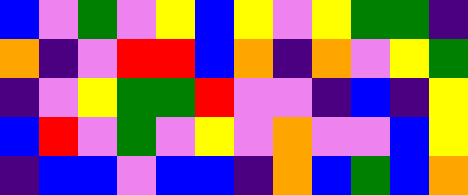[["blue", "violet", "green", "violet", "yellow", "blue", "yellow", "violet", "yellow", "green", "green", "indigo"], ["orange", "indigo", "violet", "red", "red", "blue", "orange", "indigo", "orange", "violet", "yellow", "green"], ["indigo", "violet", "yellow", "green", "green", "red", "violet", "violet", "indigo", "blue", "indigo", "yellow"], ["blue", "red", "violet", "green", "violet", "yellow", "violet", "orange", "violet", "violet", "blue", "yellow"], ["indigo", "blue", "blue", "violet", "blue", "blue", "indigo", "orange", "blue", "green", "blue", "orange"]]